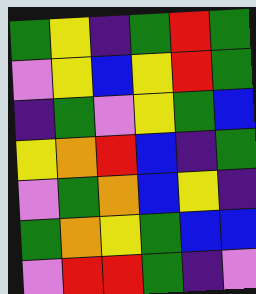[["green", "yellow", "indigo", "green", "red", "green"], ["violet", "yellow", "blue", "yellow", "red", "green"], ["indigo", "green", "violet", "yellow", "green", "blue"], ["yellow", "orange", "red", "blue", "indigo", "green"], ["violet", "green", "orange", "blue", "yellow", "indigo"], ["green", "orange", "yellow", "green", "blue", "blue"], ["violet", "red", "red", "green", "indigo", "violet"]]